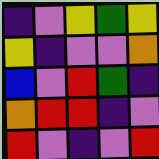[["indigo", "violet", "yellow", "green", "yellow"], ["yellow", "indigo", "violet", "violet", "orange"], ["blue", "violet", "red", "green", "indigo"], ["orange", "red", "red", "indigo", "violet"], ["red", "violet", "indigo", "violet", "red"]]